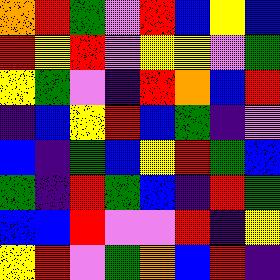[["orange", "red", "green", "violet", "red", "blue", "yellow", "blue"], ["red", "yellow", "red", "violet", "yellow", "yellow", "violet", "green"], ["yellow", "green", "violet", "indigo", "red", "orange", "blue", "red"], ["indigo", "blue", "yellow", "red", "blue", "green", "indigo", "violet"], ["blue", "indigo", "green", "blue", "yellow", "red", "green", "blue"], ["green", "indigo", "red", "green", "blue", "indigo", "red", "green"], ["blue", "blue", "red", "violet", "violet", "red", "indigo", "yellow"], ["yellow", "red", "violet", "green", "orange", "blue", "red", "indigo"]]